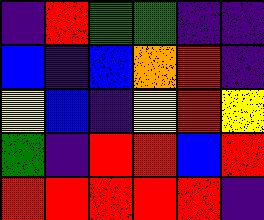[["indigo", "red", "green", "green", "indigo", "indigo"], ["blue", "indigo", "blue", "orange", "red", "indigo"], ["yellow", "blue", "indigo", "yellow", "red", "yellow"], ["green", "indigo", "red", "red", "blue", "red"], ["red", "red", "red", "red", "red", "indigo"]]